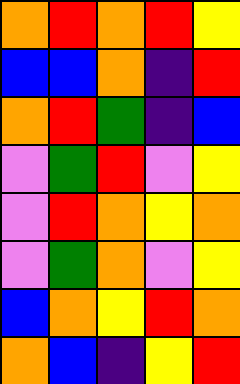[["orange", "red", "orange", "red", "yellow"], ["blue", "blue", "orange", "indigo", "red"], ["orange", "red", "green", "indigo", "blue"], ["violet", "green", "red", "violet", "yellow"], ["violet", "red", "orange", "yellow", "orange"], ["violet", "green", "orange", "violet", "yellow"], ["blue", "orange", "yellow", "red", "orange"], ["orange", "blue", "indigo", "yellow", "red"]]